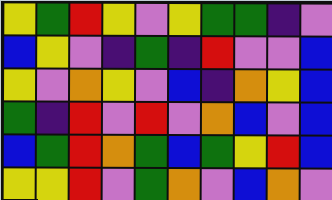[["yellow", "green", "red", "yellow", "violet", "yellow", "green", "green", "indigo", "violet"], ["blue", "yellow", "violet", "indigo", "green", "indigo", "red", "violet", "violet", "blue"], ["yellow", "violet", "orange", "yellow", "violet", "blue", "indigo", "orange", "yellow", "blue"], ["green", "indigo", "red", "violet", "red", "violet", "orange", "blue", "violet", "blue"], ["blue", "green", "red", "orange", "green", "blue", "green", "yellow", "red", "blue"], ["yellow", "yellow", "red", "violet", "green", "orange", "violet", "blue", "orange", "violet"]]